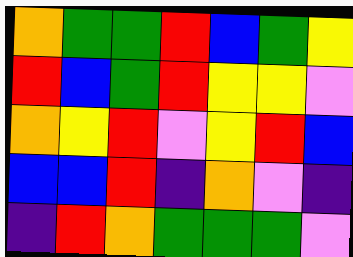[["orange", "green", "green", "red", "blue", "green", "yellow"], ["red", "blue", "green", "red", "yellow", "yellow", "violet"], ["orange", "yellow", "red", "violet", "yellow", "red", "blue"], ["blue", "blue", "red", "indigo", "orange", "violet", "indigo"], ["indigo", "red", "orange", "green", "green", "green", "violet"]]